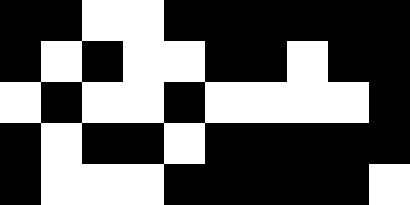[["black", "black", "white", "white", "black", "black", "black", "black", "black", "black"], ["black", "white", "black", "white", "white", "black", "black", "white", "black", "black"], ["white", "black", "white", "white", "black", "white", "white", "white", "white", "black"], ["black", "white", "black", "black", "white", "black", "black", "black", "black", "black"], ["black", "white", "white", "white", "black", "black", "black", "black", "black", "white"]]